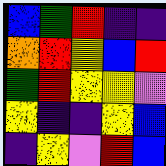[["blue", "green", "red", "indigo", "indigo"], ["orange", "red", "yellow", "blue", "red"], ["green", "red", "yellow", "yellow", "violet"], ["yellow", "indigo", "indigo", "yellow", "blue"], ["indigo", "yellow", "violet", "red", "blue"]]